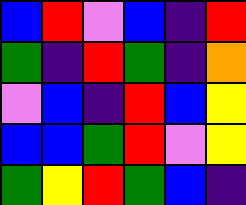[["blue", "red", "violet", "blue", "indigo", "red"], ["green", "indigo", "red", "green", "indigo", "orange"], ["violet", "blue", "indigo", "red", "blue", "yellow"], ["blue", "blue", "green", "red", "violet", "yellow"], ["green", "yellow", "red", "green", "blue", "indigo"]]